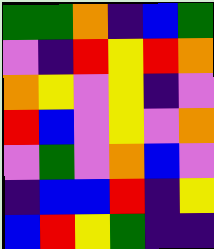[["green", "green", "orange", "indigo", "blue", "green"], ["violet", "indigo", "red", "yellow", "red", "orange"], ["orange", "yellow", "violet", "yellow", "indigo", "violet"], ["red", "blue", "violet", "yellow", "violet", "orange"], ["violet", "green", "violet", "orange", "blue", "violet"], ["indigo", "blue", "blue", "red", "indigo", "yellow"], ["blue", "red", "yellow", "green", "indigo", "indigo"]]